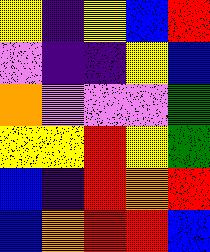[["yellow", "indigo", "yellow", "blue", "red"], ["violet", "indigo", "indigo", "yellow", "blue"], ["orange", "violet", "violet", "violet", "green"], ["yellow", "yellow", "red", "yellow", "green"], ["blue", "indigo", "red", "orange", "red"], ["blue", "orange", "red", "red", "blue"]]